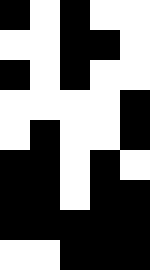[["black", "white", "black", "white", "white"], ["white", "white", "black", "black", "white"], ["black", "white", "black", "white", "white"], ["white", "white", "white", "white", "black"], ["white", "black", "white", "white", "black"], ["black", "black", "white", "black", "white"], ["black", "black", "white", "black", "black"], ["black", "black", "black", "black", "black"], ["white", "white", "black", "black", "black"]]